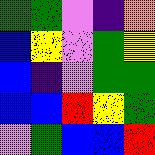[["green", "green", "violet", "indigo", "orange"], ["blue", "yellow", "violet", "green", "yellow"], ["blue", "indigo", "violet", "green", "green"], ["blue", "blue", "red", "yellow", "green"], ["violet", "green", "blue", "blue", "red"]]